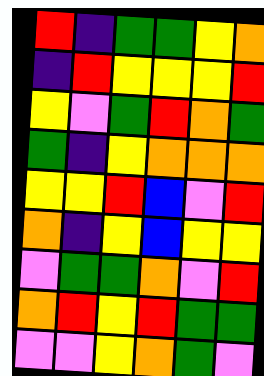[["red", "indigo", "green", "green", "yellow", "orange"], ["indigo", "red", "yellow", "yellow", "yellow", "red"], ["yellow", "violet", "green", "red", "orange", "green"], ["green", "indigo", "yellow", "orange", "orange", "orange"], ["yellow", "yellow", "red", "blue", "violet", "red"], ["orange", "indigo", "yellow", "blue", "yellow", "yellow"], ["violet", "green", "green", "orange", "violet", "red"], ["orange", "red", "yellow", "red", "green", "green"], ["violet", "violet", "yellow", "orange", "green", "violet"]]